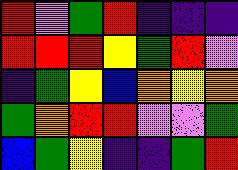[["red", "violet", "green", "red", "indigo", "indigo", "indigo"], ["red", "red", "red", "yellow", "green", "red", "violet"], ["indigo", "green", "yellow", "blue", "orange", "yellow", "orange"], ["green", "orange", "red", "red", "violet", "violet", "green"], ["blue", "green", "yellow", "indigo", "indigo", "green", "red"]]